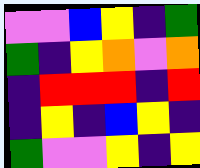[["violet", "violet", "blue", "yellow", "indigo", "green"], ["green", "indigo", "yellow", "orange", "violet", "orange"], ["indigo", "red", "red", "red", "indigo", "red"], ["indigo", "yellow", "indigo", "blue", "yellow", "indigo"], ["green", "violet", "violet", "yellow", "indigo", "yellow"]]